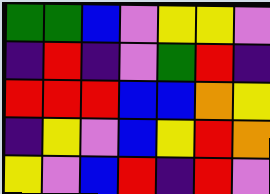[["green", "green", "blue", "violet", "yellow", "yellow", "violet"], ["indigo", "red", "indigo", "violet", "green", "red", "indigo"], ["red", "red", "red", "blue", "blue", "orange", "yellow"], ["indigo", "yellow", "violet", "blue", "yellow", "red", "orange"], ["yellow", "violet", "blue", "red", "indigo", "red", "violet"]]